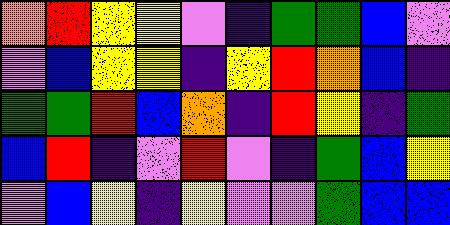[["orange", "red", "yellow", "yellow", "violet", "indigo", "green", "green", "blue", "violet"], ["violet", "blue", "yellow", "yellow", "indigo", "yellow", "red", "orange", "blue", "indigo"], ["green", "green", "red", "blue", "orange", "indigo", "red", "yellow", "indigo", "green"], ["blue", "red", "indigo", "violet", "red", "violet", "indigo", "green", "blue", "yellow"], ["violet", "blue", "yellow", "indigo", "yellow", "violet", "violet", "green", "blue", "blue"]]